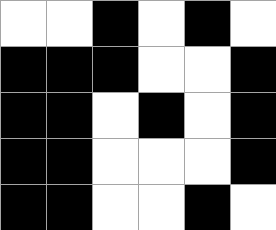[["white", "white", "black", "white", "black", "white"], ["black", "black", "black", "white", "white", "black"], ["black", "black", "white", "black", "white", "black"], ["black", "black", "white", "white", "white", "black"], ["black", "black", "white", "white", "black", "white"]]